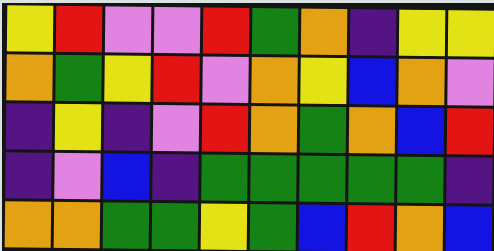[["yellow", "red", "violet", "violet", "red", "green", "orange", "indigo", "yellow", "yellow"], ["orange", "green", "yellow", "red", "violet", "orange", "yellow", "blue", "orange", "violet"], ["indigo", "yellow", "indigo", "violet", "red", "orange", "green", "orange", "blue", "red"], ["indigo", "violet", "blue", "indigo", "green", "green", "green", "green", "green", "indigo"], ["orange", "orange", "green", "green", "yellow", "green", "blue", "red", "orange", "blue"]]